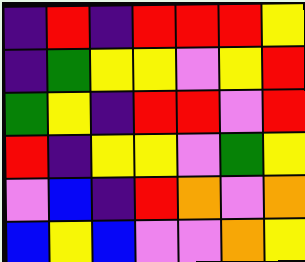[["indigo", "red", "indigo", "red", "red", "red", "yellow"], ["indigo", "green", "yellow", "yellow", "violet", "yellow", "red"], ["green", "yellow", "indigo", "red", "red", "violet", "red"], ["red", "indigo", "yellow", "yellow", "violet", "green", "yellow"], ["violet", "blue", "indigo", "red", "orange", "violet", "orange"], ["blue", "yellow", "blue", "violet", "violet", "orange", "yellow"]]